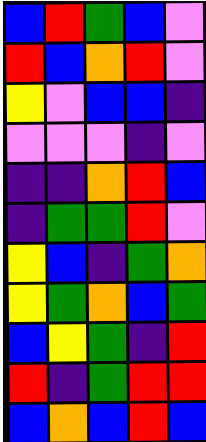[["blue", "red", "green", "blue", "violet"], ["red", "blue", "orange", "red", "violet"], ["yellow", "violet", "blue", "blue", "indigo"], ["violet", "violet", "violet", "indigo", "violet"], ["indigo", "indigo", "orange", "red", "blue"], ["indigo", "green", "green", "red", "violet"], ["yellow", "blue", "indigo", "green", "orange"], ["yellow", "green", "orange", "blue", "green"], ["blue", "yellow", "green", "indigo", "red"], ["red", "indigo", "green", "red", "red"], ["blue", "orange", "blue", "red", "blue"]]